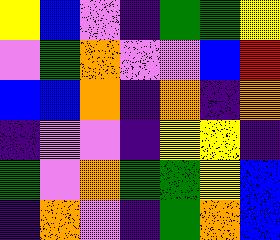[["yellow", "blue", "violet", "indigo", "green", "green", "yellow"], ["violet", "green", "orange", "violet", "violet", "blue", "red"], ["blue", "blue", "orange", "indigo", "orange", "indigo", "orange"], ["indigo", "violet", "violet", "indigo", "yellow", "yellow", "indigo"], ["green", "violet", "orange", "green", "green", "yellow", "blue"], ["indigo", "orange", "violet", "indigo", "green", "orange", "blue"]]